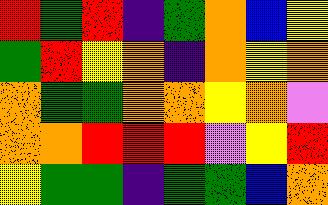[["red", "green", "red", "indigo", "green", "orange", "blue", "yellow"], ["green", "red", "yellow", "orange", "indigo", "orange", "yellow", "orange"], ["orange", "green", "green", "orange", "orange", "yellow", "orange", "violet"], ["orange", "orange", "red", "red", "red", "violet", "yellow", "red"], ["yellow", "green", "green", "indigo", "green", "green", "blue", "orange"]]